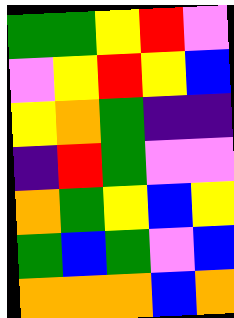[["green", "green", "yellow", "red", "violet"], ["violet", "yellow", "red", "yellow", "blue"], ["yellow", "orange", "green", "indigo", "indigo"], ["indigo", "red", "green", "violet", "violet"], ["orange", "green", "yellow", "blue", "yellow"], ["green", "blue", "green", "violet", "blue"], ["orange", "orange", "orange", "blue", "orange"]]